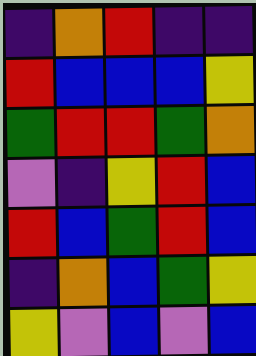[["indigo", "orange", "red", "indigo", "indigo"], ["red", "blue", "blue", "blue", "yellow"], ["green", "red", "red", "green", "orange"], ["violet", "indigo", "yellow", "red", "blue"], ["red", "blue", "green", "red", "blue"], ["indigo", "orange", "blue", "green", "yellow"], ["yellow", "violet", "blue", "violet", "blue"]]